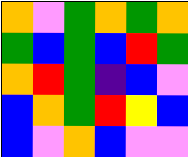[["orange", "violet", "green", "orange", "green", "orange"], ["green", "blue", "green", "blue", "red", "green"], ["orange", "red", "green", "indigo", "blue", "violet"], ["blue", "orange", "green", "red", "yellow", "blue"], ["blue", "violet", "orange", "blue", "violet", "violet"]]